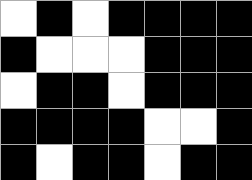[["white", "black", "white", "black", "black", "black", "black"], ["black", "white", "white", "white", "black", "black", "black"], ["white", "black", "black", "white", "black", "black", "black"], ["black", "black", "black", "black", "white", "white", "black"], ["black", "white", "black", "black", "white", "black", "black"]]